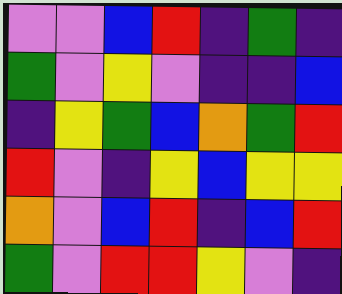[["violet", "violet", "blue", "red", "indigo", "green", "indigo"], ["green", "violet", "yellow", "violet", "indigo", "indigo", "blue"], ["indigo", "yellow", "green", "blue", "orange", "green", "red"], ["red", "violet", "indigo", "yellow", "blue", "yellow", "yellow"], ["orange", "violet", "blue", "red", "indigo", "blue", "red"], ["green", "violet", "red", "red", "yellow", "violet", "indigo"]]